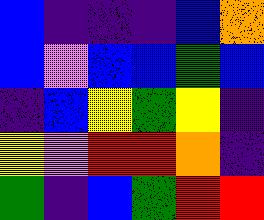[["blue", "indigo", "indigo", "indigo", "blue", "orange"], ["blue", "violet", "blue", "blue", "green", "blue"], ["indigo", "blue", "yellow", "green", "yellow", "indigo"], ["yellow", "violet", "red", "red", "orange", "indigo"], ["green", "indigo", "blue", "green", "red", "red"]]